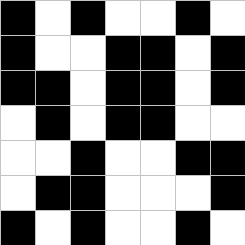[["black", "white", "black", "white", "white", "black", "white"], ["black", "white", "white", "black", "black", "white", "black"], ["black", "black", "white", "black", "black", "white", "black"], ["white", "black", "white", "black", "black", "white", "white"], ["white", "white", "black", "white", "white", "black", "black"], ["white", "black", "black", "white", "white", "white", "black"], ["black", "white", "black", "white", "white", "black", "white"]]